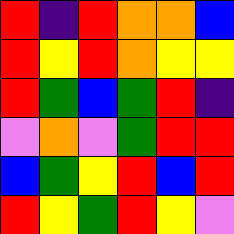[["red", "indigo", "red", "orange", "orange", "blue"], ["red", "yellow", "red", "orange", "yellow", "yellow"], ["red", "green", "blue", "green", "red", "indigo"], ["violet", "orange", "violet", "green", "red", "red"], ["blue", "green", "yellow", "red", "blue", "red"], ["red", "yellow", "green", "red", "yellow", "violet"]]